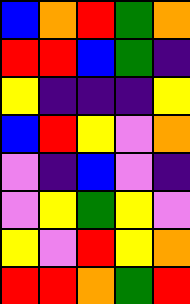[["blue", "orange", "red", "green", "orange"], ["red", "red", "blue", "green", "indigo"], ["yellow", "indigo", "indigo", "indigo", "yellow"], ["blue", "red", "yellow", "violet", "orange"], ["violet", "indigo", "blue", "violet", "indigo"], ["violet", "yellow", "green", "yellow", "violet"], ["yellow", "violet", "red", "yellow", "orange"], ["red", "red", "orange", "green", "red"]]